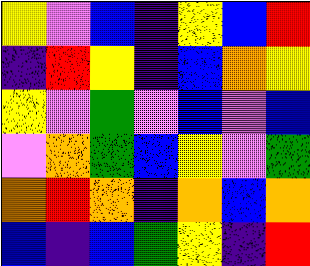[["yellow", "violet", "blue", "indigo", "yellow", "blue", "red"], ["indigo", "red", "yellow", "indigo", "blue", "orange", "yellow"], ["yellow", "violet", "green", "violet", "blue", "violet", "blue"], ["violet", "orange", "green", "blue", "yellow", "violet", "green"], ["orange", "red", "orange", "indigo", "orange", "blue", "orange"], ["blue", "indigo", "blue", "green", "yellow", "indigo", "red"]]